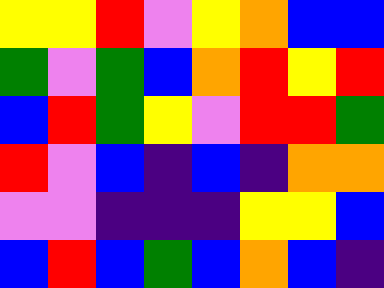[["yellow", "yellow", "red", "violet", "yellow", "orange", "blue", "blue"], ["green", "violet", "green", "blue", "orange", "red", "yellow", "red"], ["blue", "red", "green", "yellow", "violet", "red", "red", "green"], ["red", "violet", "blue", "indigo", "blue", "indigo", "orange", "orange"], ["violet", "violet", "indigo", "indigo", "indigo", "yellow", "yellow", "blue"], ["blue", "red", "blue", "green", "blue", "orange", "blue", "indigo"]]